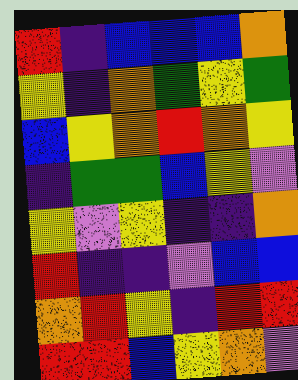[["red", "indigo", "blue", "blue", "blue", "orange"], ["yellow", "indigo", "orange", "green", "yellow", "green"], ["blue", "yellow", "orange", "red", "orange", "yellow"], ["indigo", "green", "green", "blue", "yellow", "violet"], ["yellow", "violet", "yellow", "indigo", "indigo", "orange"], ["red", "indigo", "indigo", "violet", "blue", "blue"], ["orange", "red", "yellow", "indigo", "red", "red"], ["red", "red", "blue", "yellow", "orange", "violet"]]